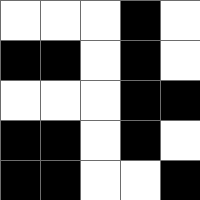[["white", "white", "white", "black", "white"], ["black", "black", "white", "black", "white"], ["white", "white", "white", "black", "black"], ["black", "black", "white", "black", "white"], ["black", "black", "white", "white", "black"]]